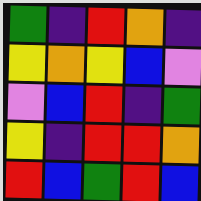[["green", "indigo", "red", "orange", "indigo"], ["yellow", "orange", "yellow", "blue", "violet"], ["violet", "blue", "red", "indigo", "green"], ["yellow", "indigo", "red", "red", "orange"], ["red", "blue", "green", "red", "blue"]]